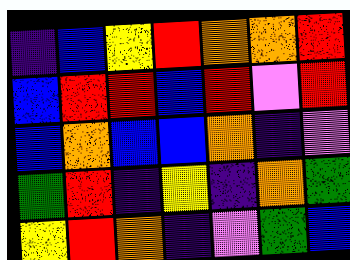[["indigo", "blue", "yellow", "red", "orange", "orange", "red"], ["blue", "red", "red", "blue", "red", "violet", "red"], ["blue", "orange", "blue", "blue", "orange", "indigo", "violet"], ["green", "red", "indigo", "yellow", "indigo", "orange", "green"], ["yellow", "red", "orange", "indigo", "violet", "green", "blue"]]